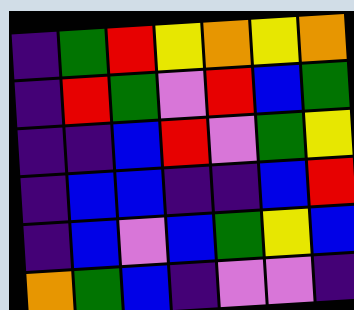[["indigo", "green", "red", "yellow", "orange", "yellow", "orange"], ["indigo", "red", "green", "violet", "red", "blue", "green"], ["indigo", "indigo", "blue", "red", "violet", "green", "yellow"], ["indigo", "blue", "blue", "indigo", "indigo", "blue", "red"], ["indigo", "blue", "violet", "blue", "green", "yellow", "blue"], ["orange", "green", "blue", "indigo", "violet", "violet", "indigo"]]